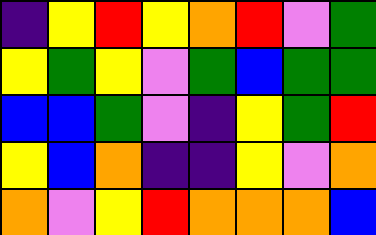[["indigo", "yellow", "red", "yellow", "orange", "red", "violet", "green"], ["yellow", "green", "yellow", "violet", "green", "blue", "green", "green"], ["blue", "blue", "green", "violet", "indigo", "yellow", "green", "red"], ["yellow", "blue", "orange", "indigo", "indigo", "yellow", "violet", "orange"], ["orange", "violet", "yellow", "red", "orange", "orange", "orange", "blue"]]